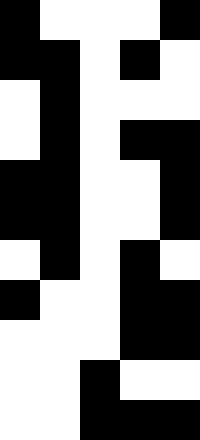[["black", "white", "white", "white", "black"], ["black", "black", "white", "black", "white"], ["white", "black", "white", "white", "white"], ["white", "black", "white", "black", "black"], ["black", "black", "white", "white", "black"], ["black", "black", "white", "white", "black"], ["white", "black", "white", "black", "white"], ["black", "white", "white", "black", "black"], ["white", "white", "white", "black", "black"], ["white", "white", "black", "white", "white"], ["white", "white", "black", "black", "black"]]